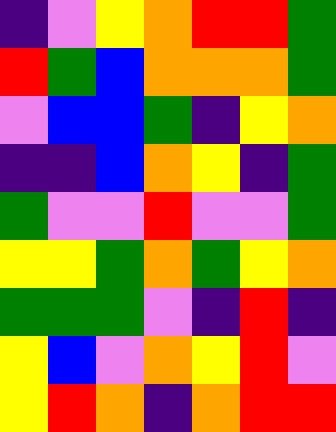[["indigo", "violet", "yellow", "orange", "red", "red", "green"], ["red", "green", "blue", "orange", "orange", "orange", "green"], ["violet", "blue", "blue", "green", "indigo", "yellow", "orange"], ["indigo", "indigo", "blue", "orange", "yellow", "indigo", "green"], ["green", "violet", "violet", "red", "violet", "violet", "green"], ["yellow", "yellow", "green", "orange", "green", "yellow", "orange"], ["green", "green", "green", "violet", "indigo", "red", "indigo"], ["yellow", "blue", "violet", "orange", "yellow", "red", "violet"], ["yellow", "red", "orange", "indigo", "orange", "red", "red"]]